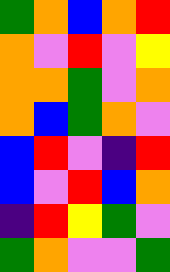[["green", "orange", "blue", "orange", "red"], ["orange", "violet", "red", "violet", "yellow"], ["orange", "orange", "green", "violet", "orange"], ["orange", "blue", "green", "orange", "violet"], ["blue", "red", "violet", "indigo", "red"], ["blue", "violet", "red", "blue", "orange"], ["indigo", "red", "yellow", "green", "violet"], ["green", "orange", "violet", "violet", "green"]]